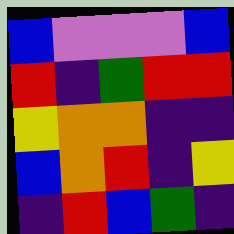[["blue", "violet", "violet", "violet", "blue"], ["red", "indigo", "green", "red", "red"], ["yellow", "orange", "orange", "indigo", "indigo"], ["blue", "orange", "red", "indigo", "yellow"], ["indigo", "red", "blue", "green", "indigo"]]